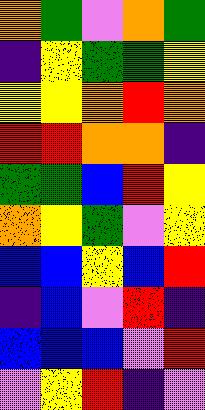[["orange", "green", "violet", "orange", "green"], ["indigo", "yellow", "green", "green", "yellow"], ["yellow", "yellow", "orange", "red", "orange"], ["red", "red", "orange", "orange", "indigo"], ["green", "green", "blue", "red", "yellow"], ["orange", "yellow", "green", "violet", "yellow"], ["blue", "blue", "yellow", "blue", "red"], ["indigo", "blue", "violet", "red", "indigo"], ["blue", "blue", "blue", "violet", "red"], ["violet", "yellow", "red", "indigo", "violet"]]